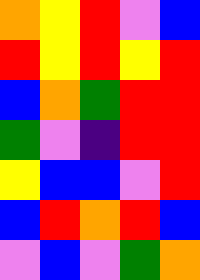[["orange", "yellow", "red", "violet", "blue"], ["red", "yellow", "red", "yellow", "red"], ["blue", "orange", "green", "red", "red"], ["green", "violet", "indigo", "red", "red"], ["yellow", "blue", "blue", "violet", "red"], ["blue", "red", "orange", "red", "blue"], ["violet", "blue", "violet", "green", "orange"]]